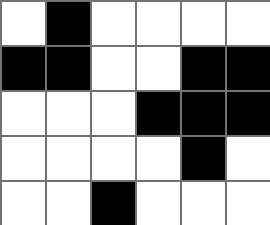[["white", "black", "white", "white", "white", "white"], ["black", "black", "white", "white", "black", "black"], ["white", "white", "white", "black", "black", "black"], ["white", "white", "white", "white", "black", "white"], ["white", "white", "black", "white", "white", "white"]]